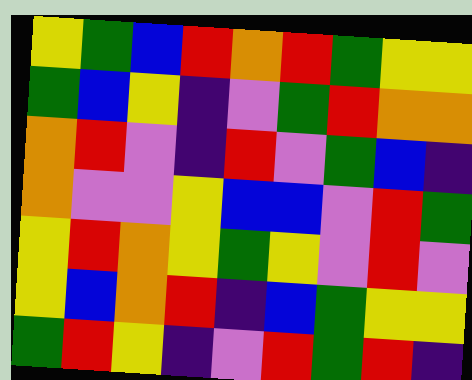[["yellow", "green", "blue", "red", "orange", "red", "green", "yellow", "yellow"], ["green", "blue", "yellow", "indigo", "violet", "green", "red", "orange", "orange"], ["orange", "red", "violet", "indigo", "red", "violet", "green", "blue", "indigo"], ["orange", "violet", "violet", "yellow", "blue", "blue", "violet", "red", "green"], ["yellow", "red", "orange", "yellow", "green", "yellow", "violet", "red", "violet"], ["yellow", "blue", "orange", "red", "indigo", "blue", "green", "yellow", "yellow"], ["green", "red", "yellow", "indigo", "violet", "red", "green", "red", "indigo"]]